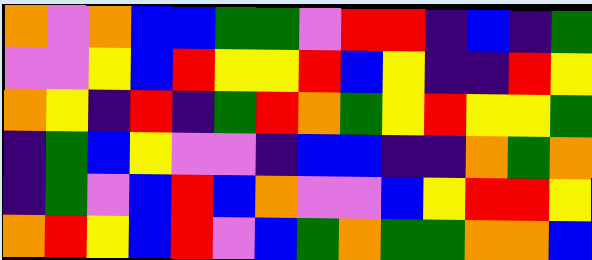[["orange", "violet", "orange", "blue", "blue", "green", "green", "violet", "red", "red", "indigo", "blue", "indigo", "green"], ["violet", "violet", "yellow", "blue", "red", "yellow", "yellow", "red", "blue", "yellow", "indigo", "indigo", "red", "yellow"], ["orange", "yellow", "indigo", "red", "indigo", "green", "red", "orange", "green", "yellow", "red", "yellow", "yellow", "green"], ["indigo", "green", "blue", "yellow", "violet", "violet", "indigo", "blue", "blue", "indigo", "indigo", "orange", "green", "orange"], ["indigo", "green", "violet", "blue", "red", "blue", "orange", "violet", "violet", "blue", "yellow", "red", "red", "yellow"], ["orange", "red", "yellow", "blue", "red", "violet", "blue", "green", "orange", "green", "green", "orange", "orange", "blue"]]